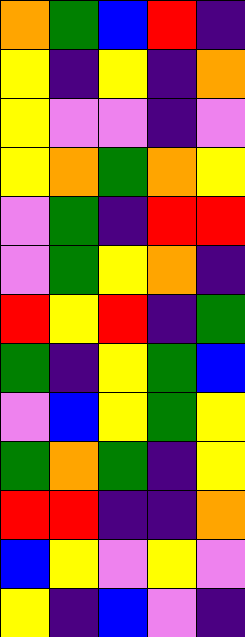[["orange", "green", "blue", "red", "indigo"], ["yellow", "indigo", "yellow", "indigo", "orange"], ["yellow", "violet", "violet", "indigo", "violet"], ["yellow", "orange", "green", "orange", "yellow"], ["violet", "green", "indigo", "red", "red"], ["violet", "green", "yellow", "orange", "indigo"], ["red", "yellow", "red", "indigo", "green"], ["green", "indigo", "yellow", "green", "blue"], ["violet", "blue", "yellow", "green", "yellow"], ["green", "orange", "green", "indigo", "yellow"], ["red", "red", "indigo", "indigo", "orange"], ["blue", "yellow", "violet", "yellow", "violet"], ["yellow", "indigo", "blue", "violet", "indigo"]]